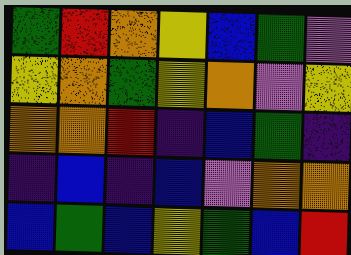[["green", "red", "orange", "yellow", "blue", "green", "violet"], ["yellow", "orange", "green", "yellow", "orange", "violet", "yellow"], ["orange", "orange", "red", "indigo", "blue", "green", "indigo"], ["indigo", "blue", "indigo", "blue", "violet", "orange", "orange"], ["blue", "green", "blue", "yellow", "green", "blue", "red"]]